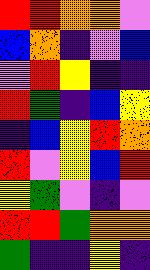[["red", "red", "orange", "orange", "violet"], ["blue", "orange", "indigo", "violet", "blue"], ["violet", "red", "yellow", "indigo", "indigo"], ["red", "green", "indigo", "blue", "yellow"], ["indigo", "blue", "yellow", "red", "orange"], ["red", "violet", "yellow", "blue", "red"], ["yellow", "green", "violet", "indigo", "violet"], ["red", "red", "green", "orange", "orange"], ["green", "indigo", "indigo", "yellow", "indigo"]]